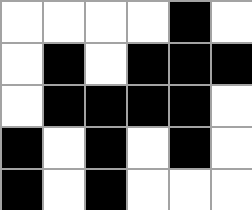[["white", "white", "white", "white", "black", "white"], ["white", "black", "white", "black", "black", "black"], ["white", "black", "black", "black", "black", "white"], ["black", "white", "black", "white", "black", "white"], ["black", "white", "black", "white", "white", "white"]]